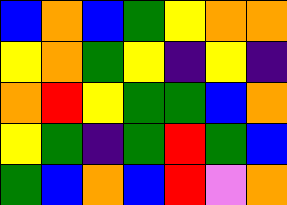[["blue", "orange", "blue", "green", "yellow", "orange", "orange"], ["yellow", "orange", "green", "yellow", "indigo", "yellow", "indigo"], ["orange", "red", "yellow", "green", "green", "blue", "orange"], ["yellow", "green", "indigo", "green", "red", "green", "blue"], ["green", "blue", "orange", "blue", "red", "violet", "orange"]]